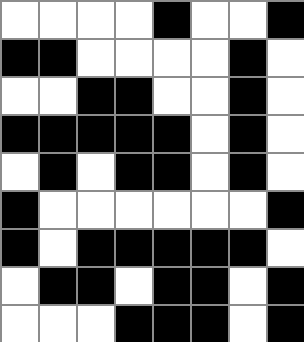[["white", "white", "white", "white", "black", "white", "white", "black"], ["black", "black", "white", "white", "white", "white", "black", "white"], ["white", "white", "black", "black", "white", "white", "black", "white"], ["black", "black", "black", "black", "black", "white", "black", "white"], ["white", "black", "white", "black", "black", "white", "black", "white"], ["black", "white", "white", "white", "white", "white", "white", "black"], ["black", "white", "black", "black", "black", "black", "black", "white"], ["white", "black", "black", "white", "black", "black", "white", "black"], ["white", "white", "white", "black", "black", "black", "white", "black"]]